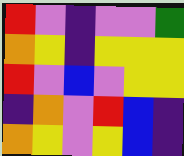[["red", "violet", "indigo", "violet", "violet", "green"], ["orange", "yellow", "indigo", "yellow", "yellow", "yellow"], ["red", "violet", "blue", "violet", "yellow", "yellow"], ["indigo", "orange", "violet", "red", "blue", "indigo"], ["orange", "yellow", "violet", "yellow", "blue", "indigo"]]